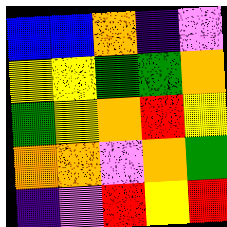[["blue", "blue", "orange", "indigo", "violet"], ["yellow", "yellow", "green", "green", "orange"], ["green", "yellow", "orange", "red", "yellow"], ["orange", "orange", "violet", "orange", "green"], ["indigo", "violet", "red", "yellow", "red"]]